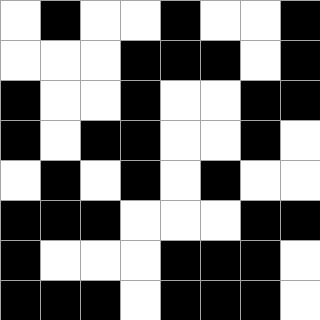[["white", "black", "white", "white", "black", "white", "white", "black"], ["white", "white", "white", "black", "black", "black", "white", "black"], ["black", "white", "white", "black", "white", "white", "black", "black"], ["black", "white", "black", "black", "white", "white", "black", "white"], ["white", "black", "white", "black", "white", "black", "white", "white"], ["black", "black", "black", "white", "white", "white", "black", "black"], ["black", "white", "white", "white", "black", "black", "black", "white"], ["black", "black", "black", "white", "black", "black", "black", "white"]]